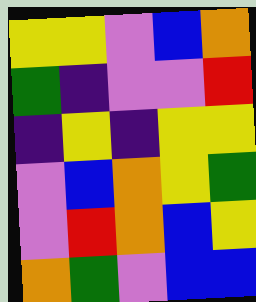[["yellow", "yellow", "violet", "blue", "orange"], ["green", "indigo", "violet", "violet", "red"], ["indigo", "yellow", "indigo", "yellow", "yellow"], ["violet", "blue", "orange", "yellow", "green"], ["violet", "red", "orange", "blue", "yellow"], ["orange", "green", "violet", "blue", "blue"]]